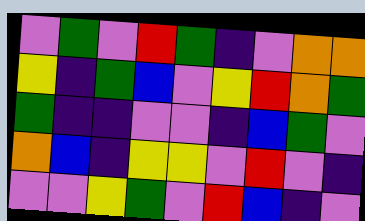[["violet", "green", "violet", "red", "green", "indigo", "violet", "orange", "orange"], ["yellow", "indigo", "green", "blue", "violet", "yellow", "red", "orange", "green"], ["green", "indigo", "indigo", "violet", "violet", "indigo", "blue", "green", "violet"], ["orange", "blue", "indigo", "yellow", "yellow", "violet", "red", "violet", "indigo"], ["violet", "violet", "yellow", "green", "violet", "red", "blue", "indigo", "violet"]]